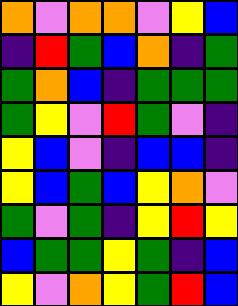[["orange", "violet", "orange", "orange", "violet", "yellow", "blue"], ["indigo", "red", "green", "blue", "orange", "indigo", "green"], ["green", "orange", "blue", "indigo", "green", "green", "green"], ["green", "yellow", "violet", "red", "green", "violet", "indigo"], ["yellow", "blue", "violet", "indigo", "blue", "blue", "indigo"], ["yellow", "blue", "green", "blue", "yellow", "orange", "violet"], ["green", "violet", "green", "indigo", "yellow", "red", "yellow"], ["blue", "green", "green", "yellow", "green", "indigo", "blue"], ["yellow", "violet", "orange", "yellow", "green", "red", "blue"]]